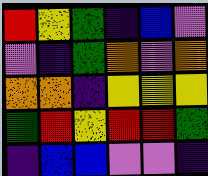[["red", "yellow", "green", "indigo", "blue", "violet"], ["violet", "indigo", "green", "orange", "violet", "orange"], ["orange", "orange", "indigo", "yellow", "yellow", "yellow"], ["green", "red", "yellow", "red", "red", "green"], ["indigo", "blue", "blue", "violet", "violet", "indigo"]]